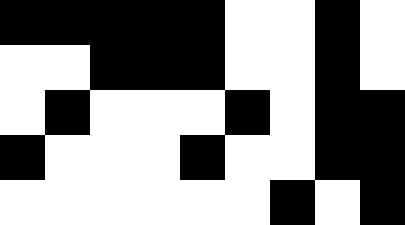[["black", "black", "black", "black", "black", "white", "white", "black", "white"], ["white", "white", "black", "black", "black", "white", "white", "black", "white"], ["white", "black", "white", "white", "white", "black", "white", "black", "black"], ["black", "white", "white", "white", "black", "white", "white", "black", "black"], ["white", "white", "white", "white", "white", "white", "black", "white", "black"]]